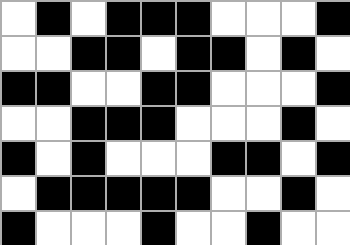[["white", "black", "white", "black", "black", "black", "white", "white", "white", "black"], ["white", "white", "black", "black", "white", "black", "black", "white", "black", "white"], ["black", "black", "white", "white", "black", "black", "white", "white", "white", "black"], ["white", "white", "black", "black", "black", "white", "white", "white", "black", "white"], ["black", "white", "black", "white", "white", "white", "black", "black", "white", "black"], ["white", "black", "black", "black", "black", "black", "white", "white", "black", "white"], ["black", "white", "white", "white", "black", "white", "white", "black", "white", "white"]]